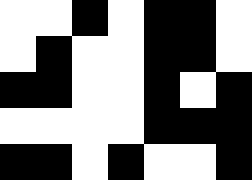[["white", "white", "black", "white", "black", "black", "white"], ["white", "black", "white", "white", "black", "black", "white"], ["black", "black", "white", "white", "black", "white", "black"], ["white", "white", "white", "white", "black", "black", "black"], ["black", "black", "white", "black", "white", "white", "black"]]